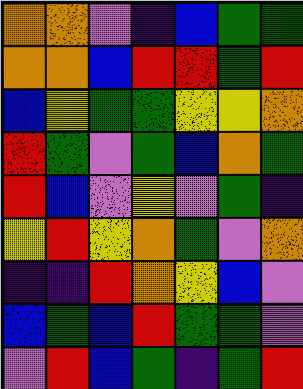[["orange", "orange", "violet", "indigo", "blue", "green", "green"], ["orange", "orange", "blue", "red", "red", "green", "red"], ["blue", "yellow", "green", "green", "yellow", "yellow", "orange"], ["red", "green", "violet", "green", "blue", "orange", "green"], ["red", "blue", "violet", "yellow", "violet", "green", "indigo"], ["yellow", "red", "yellow", "orange", "green", "violet", "orange"], ["indigo", "indigo", "red", "orange", "yellow", "blue", "violet"], ["blue", "green", "blue", "red", "green", "green", "violet"], ["violet", "red", "blue", "green", "indigo", "green", "red"]]